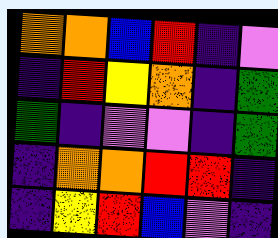[["orange", "orange", "blue", "red", "indigo", "violet"], ["indigo", "red", "yellow", "orange", "indigo", "green"], ["green", "indigo", "violet", "violet", "indigo", "green"], ["indigo", "orange", "orange", "red", "red", "indigo"], ["indigo", "yellow", "red", "blue", "violet", "indigo"]]